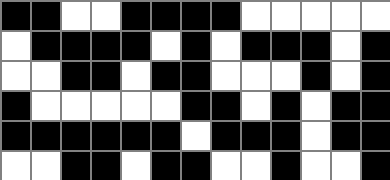[["black", "black", "white", "white", "black", "black", "black", "black", "white", "white", "white", "white", "white"], ["white", "black", "black", "black", "black", "white", "black", "white", "black", "black", "black", "white", "black"], ["white", "white", "black", "black", "white", "black", "black", "white", "white", "white", "black", "white", "black"], ["black", "white", "white", "white", "white", "white", "black", "black", "white", "black", "white", "black", "black"], ["black", "black", "black", "black", "black", "black", "white", "black", "black", "black", "white", "black", "black"], ["white", "white", "black", "black", "white", "black", "black", "white", "white", "black", "white", "white", "black"]]